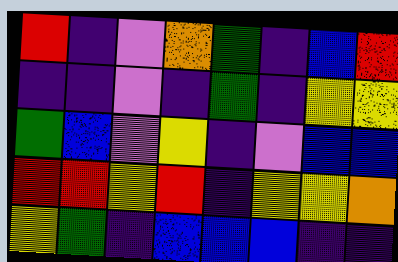[["red", "indigo", "violet", "orange", "green", "indigo", "blue", "red"], ["indigo", "indigo", "violet", "indigo", "green", "indigo", "yellow", "yellow"], ["green", "blue", "violet", "yellow", "indigo", "violet", "blue", "blue"], ["red", "red", "yellow", "red", "indigo", "yellow", "yellow", "orange"], ["yellow", "green", "indigo", "blue", "blue", "blue", "indigo", "indigo"]]